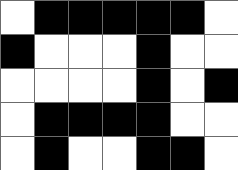[["white", "black", "black", "black", "black", "black", "white"], ["black", "white", "white", "white", "black", "white", "white"], ["white", "white", "white", "white", "black", "white", "black"], ["white", "black", "black", "black", "black", "white", "white"], ["white", "black", "white", "white", "black", "black", "white"]]